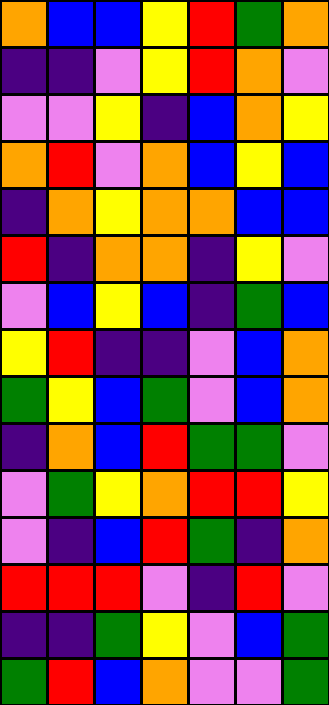[["orange", "blue", "blue", "yellow", "red", "green", "orange"], ["indigo", "indigo", "violet", "yellow", "red", "orange", "violet"], ["violet", "violet", "yellow", "indigo", "blue", "orange", "yellow"], ["orange", "red", "violet", "orange", "blue", "yellow", "blue"], ["indigo", "orange", "yellow", "orange", "orange", "blue", "blue"], ["red", "indigo", "orange", "orange", "indigo", "yellow", "violet"], ["violet", "blue", "yellow", "blue", "indigo", "green", "blue"], ["yellow", "red", "indigo", "indigo", "violet", "blue", "orange"], ["green", "yellow", "blue", "green", "violet", "blue", "orange"], ["indigo", "orange", "blue", "red", "green", "green", "violet"], ["violet", "green", "yellow", "orange", "red", "red", "yellow"], ["violet", "indigo", "blue", "red", "green", "indigo", "orange"], ["red", "red", "red", "violet", "indigo", "red", "violet"], ["indigo", "indigo", "green", "yellow", "violet", "blue", "green"], ["green", "red", "blue", "orange", "violet", "violet", "green"]]